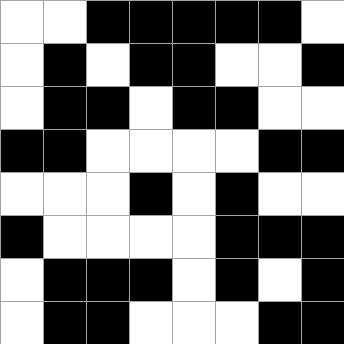[["white", "white", "black", "black", "black", "black", "black", "white"], ["white", "black", "white", "black", "black", "white", "white", "black"], ["white", "black", "black", "white", "black", "black", "white", "white"], ["black", "black", "white", "white", "white", "white", "black", "black"], ["white", "white", "white", "black", "white", "black", "white", "white"], ["black", "white", "white", "white", "white", "black", "black", "black"], ["white", "black", "black", "black", "white", "black", "white", "black"], ["white", "black", "black", "white", "white", "white", "black", "black"]]